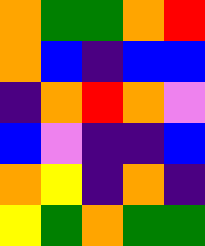[["orange", "green", "green", "orange", "red"], ["orange", "blue", "indigo", "blue", "blue"], ["indigo", "orange", "red", "orange", "violet"], ["blue", "violet", "indigo", "indigo", "blue"], ["orange", "yellow", "indigo", "orange", "indigo"], ["yellow", "green", "orange", "green", "green"]]